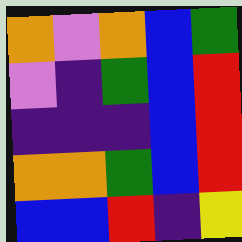[["orange", "violet", "orange", "blue", "green"], ["violet", "indigo", "green", "blue", "red"], ["indigo", "indigo", "indigo", "blue", "red"], ["orange", "orange", "green", "blue", "red"], ["blue", "blue", "red", "indigo", "yellow"]]